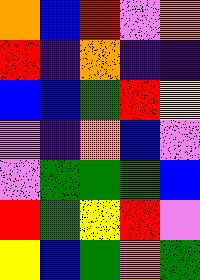[["orange", "blue", "red", "violet", "orange"], ["red", "indigo", "orange", "indigo", "indigo"], ["blue", "blue", "green", "red", "yellow"], ["violet", "indigo", "orange", "blue", "violet"], ["violet", "green", "green", "green", "blue"], ["red", "green", "yellow", "red", "violet"], ["yellow", "blue", "green", "orange", "green"]]